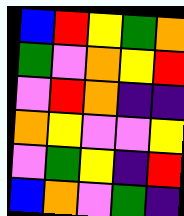[["blue", "red", "yellow", "green", "orange"], ["green", "violet", "orange", "yellow", "red"], ["violet", "red", "orange", "indigo", "indigo"], ["orange", "yellow", "violet", "violet", "yellow"], ["violet", "green", "yellow", "indigo", "red"], ["blue", "orange", "violet", "green", "indigo"]]